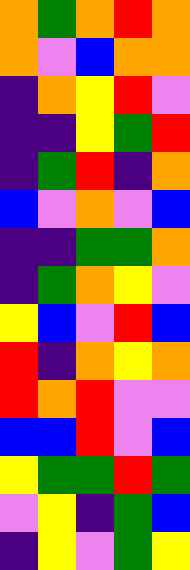[["orange", "green", "orange", "red", "orange"], ["orange", "violet", "blue", "orange", "orange"], ["indigo", "orange", "yellow", "red", "violet"], ["indigo", "indigo", "yellow", "green", "red"], ["indigo", "green", "red", "indigo", "orange"], ["blue", "violet", "orange", "violet", "blue"], ["indigo", "indigo", "green", "green", "orange"], ["indigo", "green", "orange", "yellow", "violet"], ["yellow", "blue", "violet", "red", "blue"], ["red", "indigo", "orange", "yellow", "orange"], ["red", "orange", "red", "violet", "violet"], ["blue", "blue", "red", "violet", "blue"], ["yellow", "green", "green", "red", "green"], ["violet", "yellow", "indigo", "green", "blue"], ["indigo", "yellow", "violet", "green", "yellow"]]